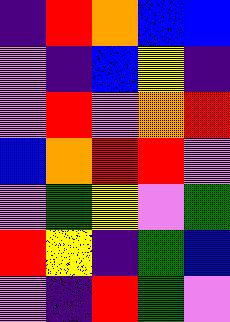[["indigo", "red", "orange", "blue", "blue"], ["violet", "indigo", "blue", "yellow", "indigo"], ["violet", "red", "violet", "orange", "red"], ["blue", "orange", "red", "red", "violet"], ["violet", "green", "yellow", "violet", "green"], ["red", "yellow", "indigo", "green", "blue"], ["violet", "indigo", "red", "green", "violet"]]